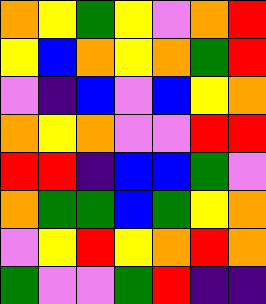[["orange", "yellow", "green", "yellow", "violet", "orange", "red"], ["yellow", "blue", "orange", "yellow", "orange", "green", "red"], ["violet", "indigo", "blue", "violet", "blue", "yellow", "orange"], ["orange", "yellow", "orange", "violet", "violet", "red", "red"], ["red", "red", "indigo", "blue", "blue", "green", "violet"], ["orange", "green", "green", "blue", "green", "yellow", "orange"], ["violet", "yellow", "red", "yellow", "orange", "red", "orange"], ["green", "violet", "violet", "green", "red", "indigo", "indigo"]]